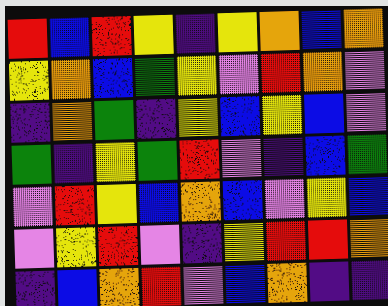[["red", "blue", "red", "yellow", "indigo", "yellow", "orange", "blue", "orange"], ["yellow", "orange", "blue", "green", "yellow", "violet", "red", "orange", "violet"], ["indigo", "orange", "green", "indigo", "yellow", "blue", "yellow", "blue", "violet"], ["green", "indigo", "yellow", "green", "red", "violet", "indigo", "blue", "green"], ["violet", "red", "yellow", "blue", "orange", "blue", "violet", "yellow", "blue"], ["violet", "yellow", "red", "violet", "indigo", "yellow", "red", "red", "orange"], ["indigo", "blue", "orange", "red", "violet", "blue", "orange", "indigo", "indigo"]]